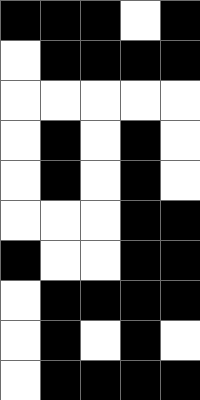[["black", "black", "black", "white", "black"], ["white", "black", "black", "black", "black"], ["white", "white", "white", "white", "white"], ["white", "black", "white", "black", "white"], ["white", "black", "white", "black", "white"], ["white", "white", "white", "black", "black"], ["black", "white", "white", "black", "black"], ["white", "black", "black", "black", "black"], ["white", "black", "white", "black", "white"], ["white", "black", "black", "black", "black"]]